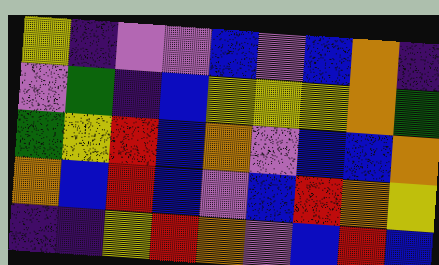[["yellow", "indigo", "violet", "violet", "blue", "violet", "blue", "orange", "indigo"], ["violet", "green", "indigo", "blue", "yellow", "yellow", "yellow", "orange", "green"], ["green", "yellow", "red", "blue", "orange", "violet", "blue", "blue", "orange"], ["orange", "blue", "red", "blue", "violet", "blue", "red", "orange", "yellow"], ["indigo", "indigo", "yellow", "red", "orange", "violet", "blue", "red", "blue"]]